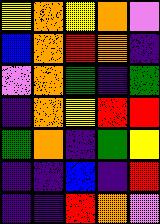[["yellow", "orange", "yellow", "orange", "violet"], ["blue", "orange", "red", "orange", "indigo"], ["violet", "orange", "green", "indigo", "green"], ["indigo", "orange", "yellow", "red", "red"], ["green", "orange", "indigo", "green", "yellow"], ["indigo", "indigo", "blue", "indigo", "red"], ["indigo", "indigo", "red", "orange", "violet"]]